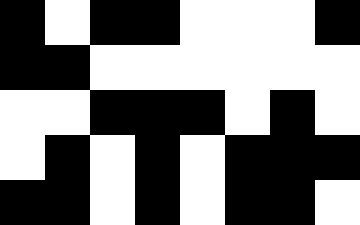[["black", "white", "black", "black", "white", "white", "white", "black"], ["black", "black", "white", "white", "white", "white", "white", "white"], ["white", "white", "black", "black", "black", "white", "black", "white"], ["white", "black", "white", "black", "white", "black", "black", "black"], ["black", "black", "white", "black", "white", "black", "black", "white"]]